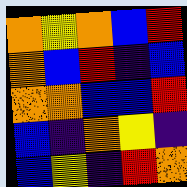[["orange", "yellow", "orange", "blue", "red"], ["orange", "blue", "red", "indigo", "blue"], ["orange", "orange", "blue", "blue", "red"], ["blue", "indigo", "orange", "yellow", "indigo"], ["blue", "yellow", "indigo", "red", "orange"]]